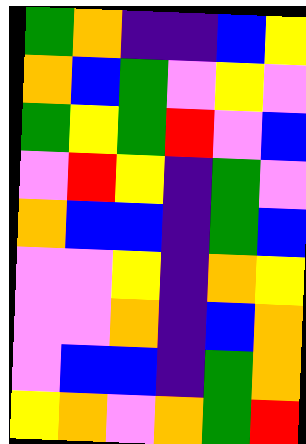[["green", "orange", "indigo", "indigo", "blue", "yellow"], ["orange", "blue", "green", "violet", "yellow", "violet"], ["green", "yellow", "green", "red", "violet", "blue"], ["violet", "red", "yellow", "indigo", "green", "violet"], ["orange", "blue", "blue", "indigo", "green", "blue"], ["violet", "violet", "yellow", "indigo", "orange", "yellow"], ["violet", "violet", "orange", "indigo", "blue", "orange"], ["violet", "blue", "blue", "indigo", "green", "orange"], ["yellow", "orange", "violet", "orange", "green", "red"]]